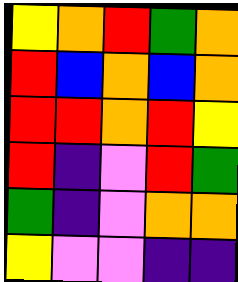[["yellow", "orange", "red", "green", "orange"], ["red", "blue", "orange", "blue", "orange"], ["red", "red", "orange", "red", "yellow"], ["red", "indigo", "violet", "red", "green"], ["green", "indigo", "violet", "orange", "orange"], ["yellow", "violet", "violet", "indigo", "indigo"]]